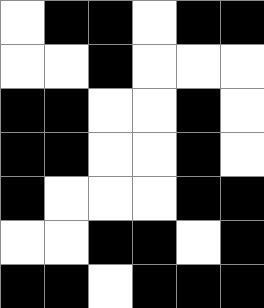[["white", "black", "black", "white", "black", "black"], ["white", "white", "black", "white", "white", "white"], ["black", "black", "white", "white", "black", "white"], ["black", "black", "white", "white", "black", "white"], ["black", "white", "white", "white", "black", "black"], ["white", "white", "black", "black", "white", "black"], ["black", "black", "white", "black", "black", "black"]]